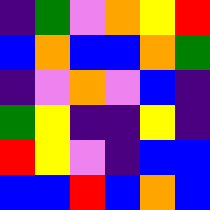[["indigo", "green", "violet", "orange", "yellow", "red"], ["blue", "orange", "blue", "blue", "orange", "green"], ["indigo", "violet", "orange", "violet", "blue", "indigo"], ["green", "yellow", "indigo", "indigo", "yellow", "indigo"], ["red", "yellow", "violet", "indigo", "blue", "blue"], ["blue", "blue", "red", "blue", "orange", "blue"]]